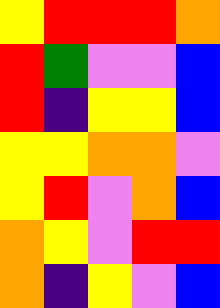[["yellow", "red", "red", "red", "orange"], ["red", "green", "violet", "violet", "blue"], ["red", "indigo", "yellow", "yellow", "blue"], ["yellow", "yellow", "orange", "orange", "violet"], ["yellow", "red", "violet", "orange", "blue"], ["orange", "yellow", "violet", "red", "red"], ["orange", "indigo", "yellow", "violet", "blue"]]